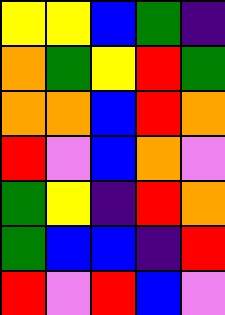[["yellow", "yellow", "blue", "green", "indigo"], ["orange", "green", "yellow", "red", "green"], ["orange", "orange", "blue", "red", "orange"], ["red", "violet", "blue", "orange", "violet"], ["green", "yellow", "indigo", "red", "orange"], ["green", "blue", "blue", "indigo", "red"], ["red", "violet", "red", "blue", "violet"]]